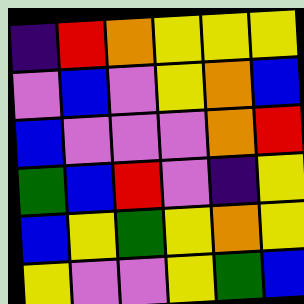[["indigo", "red", "orange", "yellow", "yellow", "yellow"], ["violet", "blue", "violet", "yellow", "orange", "blue"], ["blue", "violet", "violet", "violet", "orange", "red"], ["green", "blue", "red", "violet", "indigo", "yellow"], ["blue", "yellow", "green", "yellow", "orange", "yellow"], ["yellow", "violet", "violet", "yellow", "green", "blue"]]